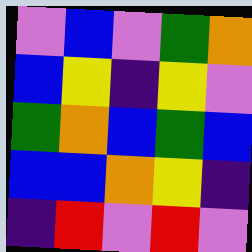[["violet", "blue", "violet", "green", "orange"], ["blue", "yellow", "indigo", "yellow", "violet"], ["green", "orange", "blue", "green", "blue"], ["blue", "blue", "orange", "yellow", "indigo"], ["indigo", "red", "violet", "red", "violet"]]